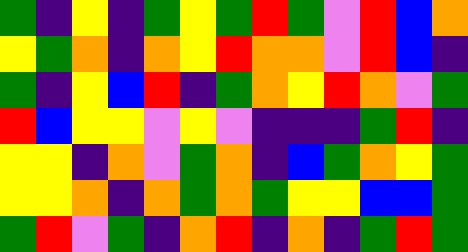[["green", "indigo", "yellow", "indigo", "green", "yellow", "green", "red", "green", "violet", "red", "blue", "orange"], ["yellow", "green", "orange", "indigo", "orange", "yellow", "red", "orange", "orange", "violet", "red", "blue", "indigo"], ["green", "indigo", "yellow", "blue", "red", "indigo", "green", "orange", "yellow", "red", "orange", "violet", "green"], ["red", "blue", "yellow", "yellow", "violet", "yellow", "violet", "indigo", "indigo", "indigo", "green", "red", "indigo"], ["yellow", "yellow", "indigo", "orange", "violet", "green", "orange", "indigo", "blue", "green", "orange", "yellow", "green"], ["yellow", "yellow", "orange", "indigo", "orange", "green", "orange", "green", "yellow", "yellow", "blue", "blue", "green"], ["green", "red", "violet", "green", "indigo", "orange", "red", "indigo", "orange", "indigo", "green", "red", "green"]]